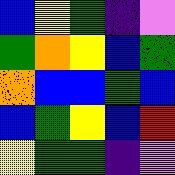[["blue", "yellow", "green", "indigo", "violet"], ["green", "orange", "yellow", "blue", "green"], ["orange", "blue", "blue", "green", "blue"], ["blue", "green", "yellow", "blue", "red"], ["yellow", "green", "green", "indigo", "violet"]]